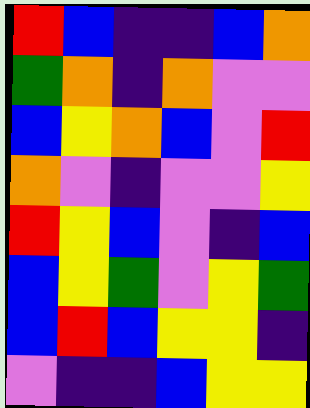[["red", "blue", "indigo", "indigo", "blue", "orange"], ["green", "orange", "indigo", "orange", "violet", "violet"], ["blue", "yellow", "orange", "blue", "violet", "red"], ["orange", "violet", "indigo", "violet", "violet", "yellow"], ["red", "yellow", "blue", "violet", "indigo", "blue"], ["blue", "yellow", "green", "violet", "yellow", "green"], ["blue", "red", "blue", "yellow", "yellow", "indigo"], ["violet", "indigo", "indigo", "blue", "yellow", "yellow"]]